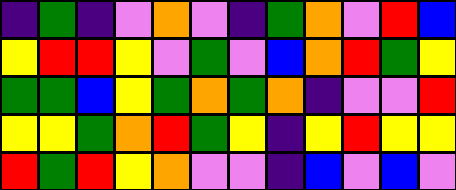[["indigo", "green", "indigo", "violet", "orange", "violet", "indigo", "green", "orange", "violet", "red", "blue"], ["yellow", "red", "red", "yellow", "violet", "green", "violet", "blue", "orange", "red", "green", "yellow"], ["green", "green", "blue", "yellow", "green", "orange", "green", "orange", "indigo", "violet", "violet", "red"], ["yellow", "yellow", "green", "orange", "red", "green", "yellow", "indigo", "yellow", "red", "yellow", "yellow"], ["red", "green", "red", "yellow", "orange", "violet", "violet", "indigo", "blue", "violet", "blue", "violet"]]